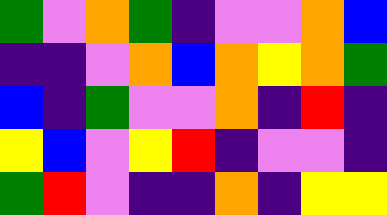[["green", "violet", "orange", "green", "indigo", "violet", "violet", "orange", "blue"], ["indigo", "indigo", "violet", "orange", "blue", "orange", "yellow", "orange", "green"], ["blue", "indigo", "green", "violet", "violet", "orange", "indigo", "red", "indigo"], ["yellow", "blue", "violet", "yellow", "red", "indigo", "violet", "violet", "indigo"], ["green", "red", "violet", "indigo", "indigo", "orange", "indigo", "yellow", "yellow"]]